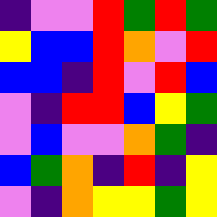[["indigo", "violet", "violet", "red", "green", "red", "green"], ["yellow", "blue", "blue", "red", "orange", "violet", "red"], ["blue", "blue", "indigo", "red", "violet", "red", "blue"], ["violet", "indigo", "red", "red", "blue", "yellow", "green"], ["violet", "blue", "violet", "violet", "orange", "green", "indigo"], ["blue", "green", "orange", "indigo", "red", "indigo", "yellow"], ["violet", "indigo", "orange", "yellow", "yellow", "green", "yellow"]]